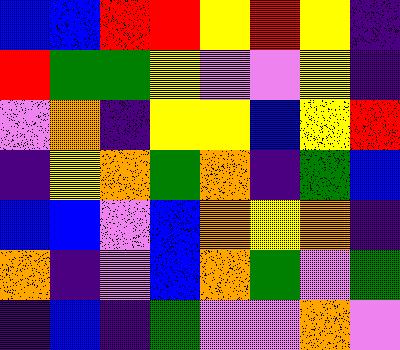[["blue", "blue", "red", "red", "yellow", "red", "yellow", "indigo"], ["red", "green", "green", "yellow", "violet", "violet", "yellow", "indigo"], ["violet", "orange", "indigo", "yellow", "yellow", "blue", "yellow", "red"], ["indigo", "yellow", "orange", "green", "orange", "indigo", "green", "blue"], ["blue", "blue", "violet", "blue", "orange", "yellow", "orange", "indigo"], ["orange", "indigo", "violet", "blue", "orange", "green", "violet", "green"], ["indigo", "blue", "indigo", "green", "violet", "violet", "orange", "violet"]]